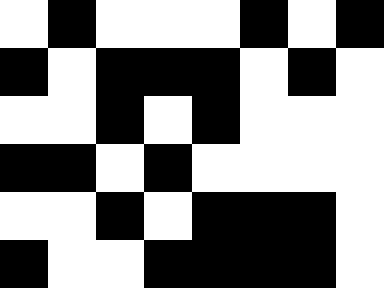[["white", "black", "white", "white", "white", "black", "white", "black"], ["black", "white", "black", "black", "black", "white", "black", "white"], ["white", "white", "black", "white", "black", "white", "white", "white"], ["black", "black", "white", "black", "white", "white", "white", "white"], ["white", "white", "black", "white", "black", "black", "black", "white"], ["black", "white", "white", "black", "black", "black", "black", "white"]]